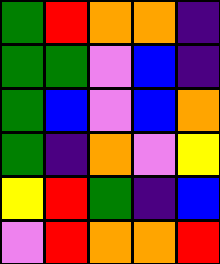[["green", "red", "orange", "orange", "indigo"], ["green", "green", "violet", "blue", "indigo"], ["green", "blue", "violet", "blue", "orange"], ["green", "indigo", "orange", "violet", "yellow"], ["yellow", "red", "green", "indigo", "blue"], ["violet", "red", "orange", "orange", "red"]]